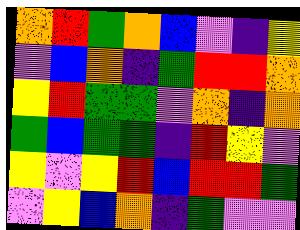[["orange", "red", "green", "orange", "blue", "violet", "indigo", "yellow"], ["violet", "blue", "orange", "indigo", "green", "red", "red", "orange"], ["yellow", "red", "green", "green", "violet", "orange", "indigo", "orange"], ["green", "blue", "green", "green", "indigo", "red", "yellow", "violet"], ["yellow", "violet", "yellow", "red", "blue", "red", "red", "green"], ["violet", "yellow", "blue", "orange", "indigo", "green", "violet", "violet"]]